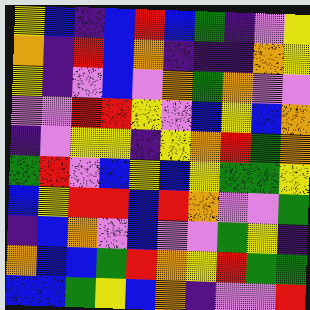[["yellow", "blue", "indigo", "blue", "red", "blue", "green", "indigo", "violet", "yellow"], ["orange", "indigo", "red", "blue", "orange", "indigo", "indigo", "indigo", "orange", "yellow"], ["yellow", "indigo", "violet", "blue", "violet", "orange", "green", "orange", "violet", "violet"], ["violet", "violet", "red", "red", "yellow", "violet", "blue", "yellow", "blue", "orange"], ["indigo", "violet", "yellow", "yellow", "indigo", "yellow", "orange", "red", "green", "orange"], ["green", "red", "violet", "blue", "yellow", "blue", "yellow", "green", "green", "yellow"], ["blue", "yellow", "red", "red", "blue", "red", "orange", "violet", "violet", "green"], ["indigo", "blue", "orange", "violet", "blue", "violet", "violet", "green", "yellow", "indigo"], ["orange", "blue", "blue", "green", "red", "orange", "yellow", "red", "green", "green"], ["blue", "blue", "green", "yellow", "blue", "orange", "indigo", "violet", "violet", "red"]]